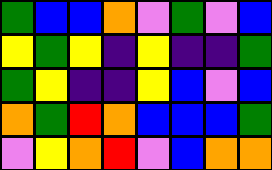[["green", "blue", "blue", "orange", "violet", "green", "violet", "blue"], ["yellow", "green", "yellow", "indigo", "yellow", "indigo", "indigo", "green"], ["green", "yellow", "indigo", "indigo", "yellow", "blue", "violet", "blue"], ["orange", "green", "red", "orange", "blue", "blue", "blue", "green"], ["violet", "yellow", "orange", "red", "violet", "blue", "orange", "orange"]]